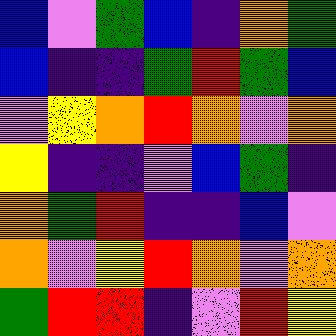[["blue", "violet", "green", "blue", "indigo", "orange", "green"], ["blue", "indigo", "indigo", "green", "red", "green", "blue"], ["violet", "yellow", "orange", "red", "orange", "violet", "orange"], ["yellow", "indigo", "indigo", "violet", "blue", "green", "indigo"], ["orange", "green", "red", "indigo", "indigo", "blue", "violet"], ["orange", "violet", "yellow", "red", "orange", "violet", "orange"], ["green", "red", "red", "indigo", "violet", "red", "yellow"]]